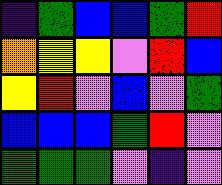[["indigo", "green", "blue", "blue", "green", "red"], ["orange", "yellow", "yellow", "violet", "red", "blue"], ["yellow", "red", "violet", "blue", "violet", "green"], ["blue", "blue", "blue", "green", "red", "violet"], ["green", "green", "green", "violet", "indigo", "violet"]]